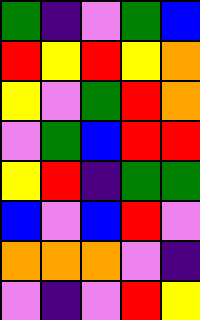[["green", "indigo", "violet", "green", "blue"], ["red", "yellow", "red", "yellow", "orange"], ["yellow", "violet", "green", "red", "orange"], ["violet", "green", "blue", "red", "red"], ["yellow", "red", "indigo", "green", "green"], ["blue", "violet", "blue", "red", "violet"], ["orange", "orange", "orange", "violet", "indigo"], ["violet", "indigo", "violet", "red", "yellow"]]